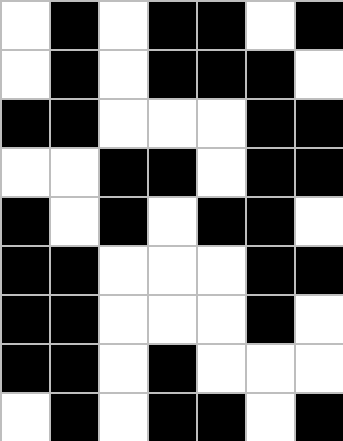[["white", "black", "white", "black", "black", "white", "black"], ["white", "black", "white", "black", "black", "black", "white"], ["black", "black", "white", "white", "white", "black", "black"], ["white", "white", "black", "black", "white", "black", "black"], ["black", "white", "black", "white", "black", "black", "white"], ["black", "black", "white", "white", "white", "black", "black"], ["black", "black", "white", "white", "white", "black", "white"], ["black", "black", "white", "black", "white", "white", "white"], ["white", "black", "white", "black", "black", "white", "black"]]